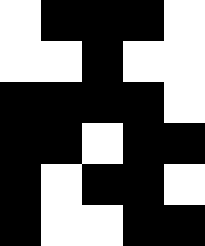[["white", "black", "black", "black", "white"], ["white", "white", "black", "white", "white"], ["black", "black", "black", "black", "white"], ["black", "black", "white", "black", "black"], ["black", "white", "black", "black", "white"], ["black", "white", "white", "black", "black"]]